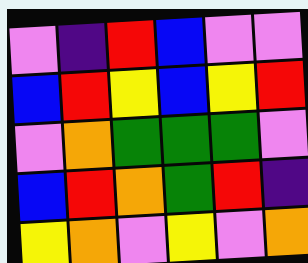[["violet", "indigo", "red", "blue", "violet", "violet"], ["blue", "red", "yellow", "blue", "yellow", "red"], ["violet", "orange", "green", "green", "green", "violet"], ["blue", "red", "orange", "green", "red", "indigo"], ["yellow", "orange", "violet", "yellow", "violet", "orange"]]